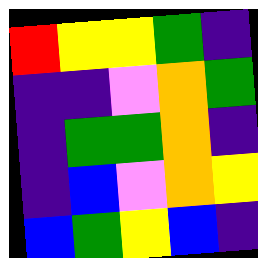[["red", "yellow", "yellow", "green", "indigo"], ["indigo", "indigo", "violet", "orange", "green"], ["indigo", "green", "green", "orange", "indigo"], ["indigo", "blue", "violet", "orange", "yellow"], ["blue", "green", "yellow", "blue", "indigo"]]